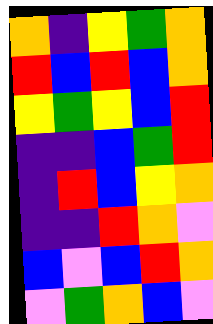[["orange", "indigo", "yellow", "green", "orange"], ["red", "blue", "red", "blue", "orange"], ["yellow", "green", "yellow", "blue", "red"], ["indigo", "indigo", "blue", "green", "red"], ["indigo", "red", "blue", "yellow", "orange"], ["indigo", "indigo", "red", "orange", "violet"], ["blue", "violet", "blue", "red", "orange"], ["violet", "green", "orange", "blue", "violet"]]